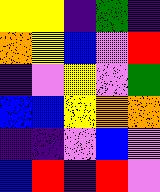[["yellow", "yellow", "indigo", "green", "indigo"], ["orange", "yellow", "blue", "violet", "red"], ["indigo", "violet", "yellow", "violet", "green"], ["blue", "blue", "yellow", "orange", "orange"], ["indigo", "indigo", "violet", "blue", "violet"], ["blue", "red", "indigo", "red", "violet"]]